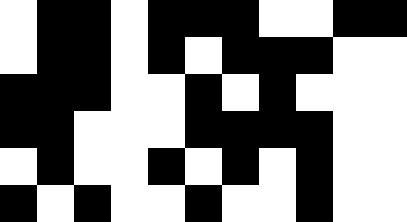[["white", "black", "black", "white", "black", "black", "black", "white", "white", "black", "black"], ["white", "black", "black", "white", "black", "white", "black", "black", "black", "white", "white"], ["black", "black", "black", "white", "white", "black", "white", "black", "white", "white", "white"], ["black", "black", "white", "white", "white", "black", "black", "black", "black", "white", "white"], ["white", "black", "white", "white", "black", "white", "black", "white", "black", "white", "white"], ["black", "white", "black", "white", "white", "black", "white", "white", "black", "white", "white"]]